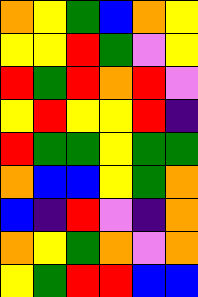[["orange", "yellow", "green", "blue", "orange", "yellow"], ["yellow", "yellow", "red", "green", "violet", "yellow"], ["red", "green", "red", "orange", "red", "violet"], ["yellow", "red", "yellow", "yellow", "red", "indigo"], ["red", "green", "green", "yellow", "green", "green"], ["orange", "blue", "blue", "yellow", "green", "orange"], ["blue", "indigo", "red", "violet", "indigo", "orange"], ["orange", "yellow", "green", "orange", "violet", "orange"], ["yellow", "green", "red", "red", "blue", "blue"]]